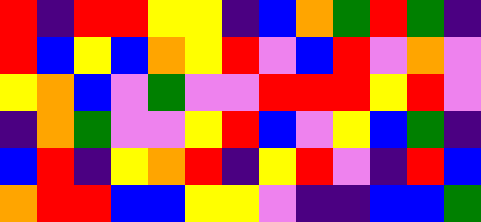[["red", "indigo", "red", "red", "yellow", "yellow", "indigo", "blue", "orange", "green", "red", "green", "indigo"], ["red", "blue", "yellow", "blue", "orange", "yellow", "red", "violet", "blue", "red", "violet", "orange", "violet"], ["yellow", "orange", "blue", "violet", "green", "violet", "violet", "red", "red", "red", "yellow", "red", "violet"], ["indigo", "orange", "green", "violet", "violet", "yellow", "red", "blue", "violet", "yellow", "blue", "green", "indigo"], ["blue", "red", "indigo", "yellow", "orange", "red", "indigo", "yellow", "red", "violet", "indigo", "red", "blue"], ["orange", "red", "red", "blue", "blue", "yellow", "yellow", "violet", "indigo", "indigo", "blue", "blue", "green"]]